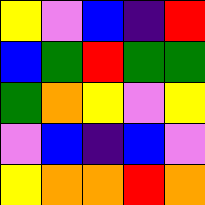[["yellow", "violet", "blue", "indigo", "red"], ["blue", "green", "red", "green", "green"], ["green", "orange", "yellow", "violet", "yellow"], ["violet", "blue", "indigo", "blue", "violet"], ["yellow", "orange", "orange", "red", "orange"]]